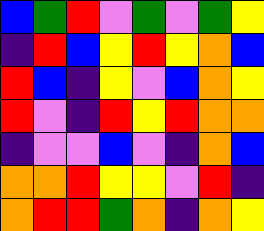[["blue", "green", "red", "violet", "green", "violet", "green", "yellow"], ["indigo", "red", "blue", "yellow", "red", "yellow", "orange", "blue"], ["red", "blue", "indigo", "yellow", "violet", "blue", "orange", "yellow"], ["red", "violet", "indigo", "red", "yellow", "red", "orange", "orange"], ["indigo", "violet", "violet", "blue", "violet", "indigo", "orange", "blue"], ["orange", "orange", "red", "yellow", "yellow", "violet", "red", "indigo"], ["orange", "red", "red", "green", "orange", "indigo", "orange", "yellow"]]